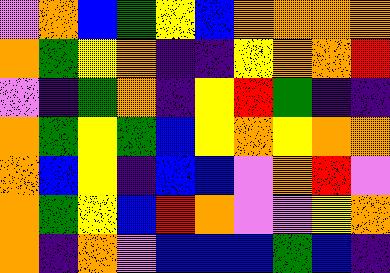[["violet", "orange", "blue", "green", "yellow", "blue", "orange", "orange", "orange", "orange"], ["orange", "green", "yellow", "orange", "indigo", "indigo", "yellow", "orange", "orange", "red"], ["violet", "indigo", "green", "orange", "indigo", "yellow", "red", "green", "indigo", "indigo"], ["orange", "green", "yellow", "green", "blue", "yellow", "orange", "yellow", "orange", "orange"], ["orange", "blue", "yellow", "indigo", "blue", "blue", "violet", "orange", "red", "violet"], ["orange", "green", "yellow", "blue", "red", "orange", "violet", "violet", "yellow", "orange"], ["orange", "indigo", "orange", "violet", "blue", "blue", "blue", "green", "blue", "indigo"]]